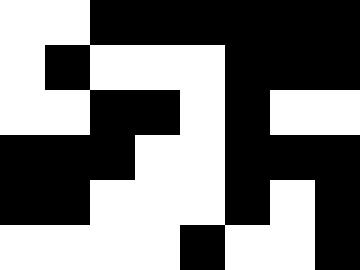[["white", "white", "black", "black", "black", "black", "black", "black"], ["white", "black", "white", "white", "white", "black", "black", "black"], ["white", "white", "black", "black", "white", "black", "white", "white"], ["black", "black", "black", "white", "white", "black", "black", "black"], ["black", "black", "white", "white", "white", "black", "white", "black"], ["white", "white", "white", "white", "black", "white", "white", "black"]]